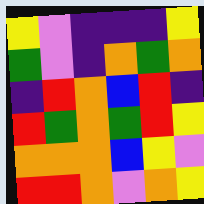[["yellow", "violet", "indigo", "indigo", "indigo", "yellow"], ["green", "violet", "indigo", "orange", "green", "orange"], ["indigo", "red", "orange", "blue", "red", "indigo"], ["red", "green", "orange", "green", "red", "yellow"], ["orange", "orange", "orange", "blue", "yellow", "violet"], ["red", "red", "orange", "violet", "orange", "yellow"]]